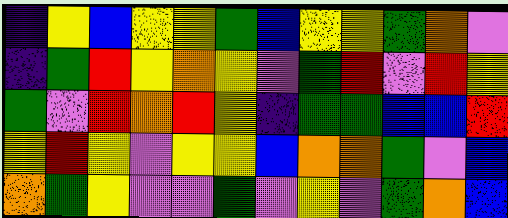[["indigo", "yellow", "blue", "yellow", "yellow", "green", "blue", "yellow", "yellow", "green", "orange", "violet"], ["indigo", "green", "red", "yellow", "orange", "yellow", "violet", "green", "red", "violet", "red", "yellow"], ["green", "violet", "red", "orange", "red", "yellow", "indigo", "green", "green", "blue", "blue", "red"], ["yellow", "red", "yellow", "violet", "yellow", "yellow", "blue", "orange", "orange", "green", "violet", "blue"], ["orange", "green", "yellow", "violet", "violet", "green", "violet", "yellow", "violet", "green", "orange", "blue"]]